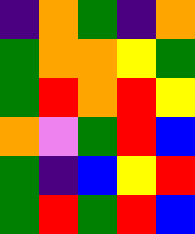[["indigo", "orange", "green", "indigo", "orange"], ["green", "orange", "orange", "yellow", "green"], ["green", "red", "orange", "red", "yellow"], ["orange", "violet", "green", "red", "blue"], ["green", "indigo", "blue", "yellow", "red"], ["green", "red", "green", "red", "blue"]]